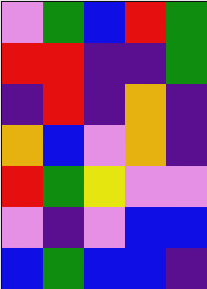[["violet", "green", "blue", "red", "green"], ["red", "red", "indigo", "indigo", "green"], ["indigo", "red", "indigo", "orange", "indigo"], ["orange", "blue", "violet", "orange", "indigo"], ["red", "green", "yellow", "violet", "violet"], ["violet", "indigo", "violet", "blue", "blue"], ["blue", "green", "blue", "blue", "indigo"]]